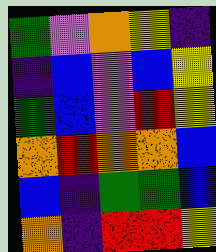[["green", "violet", "orange", "yellow", "indigo"], ["indigo", "blue", "violet", "blue", "yellow"], ["green", "blue", "violet", "red", "yellow"], ["orange", "red", "orange", "orange", "blue"], ["blue", "indigo", "green", "green", "blue"], ["orange", "indigo", "red", "red", "yellow"]]